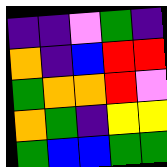[["indigo", "indigo", "violet", "green", "indigo"], ["orange", "indigo", "blue", "red", "red"], ["green", "orange", "orange", "red", "violet"], ["orange", "green", "indigo", "yellow", "yellow"], ["green", "blue", "blue", "green", "green"]]